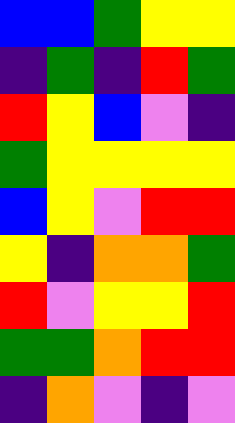[["blue", "blue", "green", "yellow", "yellow"], ["indigo", "green", "indigo", "red", "green"], ["red", "yellow", "blue", "violet", "indigo"], ["green", "yellow", "yellow", "yellow", "yellow"], ["blue", "yellow", "violet", "red", "red"], ["yellow", "indigo", "orange", "orange", "green"], ["red", "violet", "yellow", "yellow", "red"], ["green", "green", "orange", "red", "red"], ["indigo", "orange", "violet", "indigo", "violet"]]